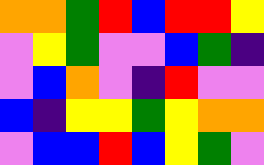[["orange", "orange", "green", "red", "blue", "red", "red", "yellow"], ["violet", "yellow", "green", "violet", "violet", "blue", "green", "indigo"], ["violet", "blue", "orange", "violet", "indigo", "red", "violet", "violet"], ["blue", "indigo", "yellow", "yellow", "green", "yellow", "orange", "orange"], ["violet", "blue", "blue", "red", "blue", "yellow", "green", "violet"]]